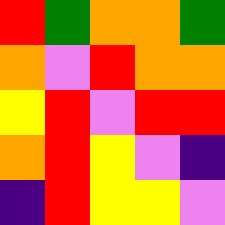[["red", "green", "orange", "orange", "green"], ["orange", "violet", "red", "orange", "orange"], ["yellow", "red", "violet", "red", "red"], ["orange", "red", "yellow", "violet", "indigo"], ["indigo", "red", "yellow", "yellow", "violet"]]